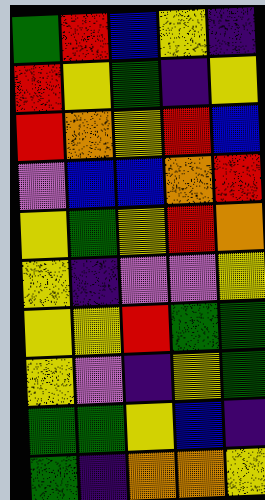[["green", "red", "blue", "yellow", "indigo"], ["red", "yellow", "green", "indigo", "yellow"], ["red", "orange", "yellow", "red", "blue"], ["violet", "blue", "blue", "orange", "red"], ["yellow", "green", "yellow", "red", "orange"], ["yellow", "indigo", "violet", "violet", "yellow"], ["yellow", "yellow", "red", "green", "green"], ["yellow", "violet", "indigo", "yellow", "green"], ["green", "green", "yellow", "blue", "indigo"], ["green", "indigo", "orange", "orange", "yellow"]]